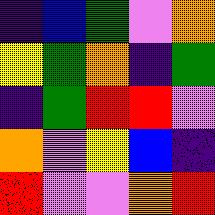[["indigo", "blue", "green", "violet", "orange"], ["yellow", "green", "orange", "indigo", "green"], ["indigo", "green", "red", "red", "violet"], ["orange", "violet", "yellow", "blue", "indigo"], ["red", "violet", "violet", "orange", "red"]]